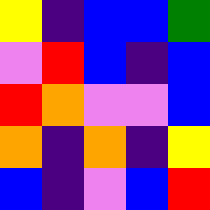[["yellow", "indigo", "blue", "blue", "green"], ["violet", "red", "blue", "indigo", "blue"], ["red", "orange", "violet", "violet", "blue"], ["orange", "indigo", "orange", "indigo", "yellow"], ["blue", "indigo", "violet", "blue", "red"]]